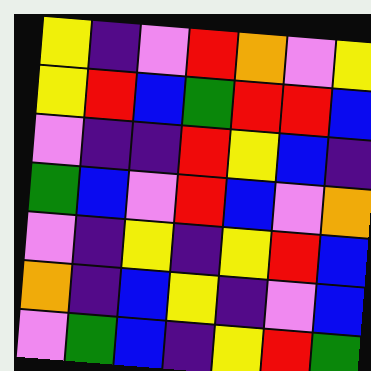[["yellow", "indigo", "violet", "red", "orange", "violet", "yellow"], ["yellow", "red", "blue", "green", "red", "red", "blue"], ["violet", "indigo", "indigo", "red", "yellow", "blue", "indigo"], ["green", "blue", "violet", "red", "blue", "violet", "orange"], ["violet", "indigo", "yellow", "indigo", "yellow", "red", "blue"], ["orange", "indigo", "blue", "yellow", "indigo", "violet", "blue"], ["violet", "green", "blue", "indigo", "yellow", "red", "green"]]